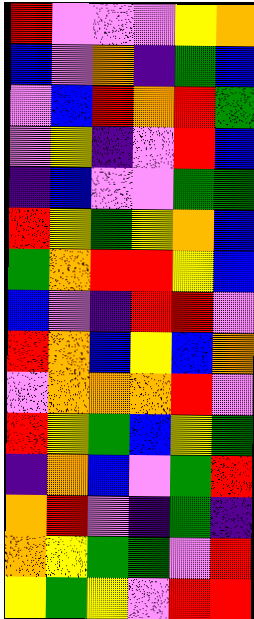[["red", "violet", "violet", "violet", "yellow", "orange"], ["blue", "violet", "orange", "indigo", "green", "blue"], ["violet", "blue", "red", "orange", "red", "green"], ["violet", "yellow", "indigo", "violet", "red", "blue"], ["indigo", "blue", "violet", "violet", "green", "green"], ["red", "yellow", "green", "yellow", "orange", "blue"], ["green", "orange", "red", "red", "yellow", "blue"], ["blue", "violet", "indigo", "red", "red", "violet"], ["red", "orange", "blue", "yellow", "blue", "orange"], ["violet", "orange", "orange", "orange", "red", "violet"], ["red", "yellow", "green", "blue", "yellow", "green"], ["indigo", "orange", "blue", "violet", "green", "red"], ["orange", "red", "violet", "indigo", "green", "indigo"], ["orange", "yellow", "green", "green", "violet", "red"], ["yellow", "green", "yellow", "violet", "red", "red"]]